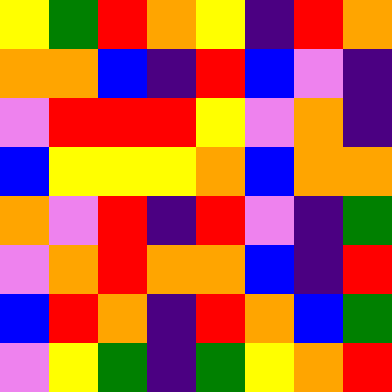[["yellow", "green", "red", "orange", "yellow", "indigo", "red", "orange"], ["orange", "orange", "blue", "indigo", "red", "blue", "violet", "indigo"], ["violet", "red", "red", "red", "yellow", "violet", "orange", "indigo"], ["blue", "yellow", "yellow", "yellow", "orange", "blue", "orange", "orange"], ["orange", "violet", "red", "indigo", "red", "violet", "indigo", "green"], ["violet", "orange", "red", "orange", "orange", "blue", "indigo", "red"], ["blue", "red", "orange", "indigo", "red", "orange", "blue", "green"], ["violet", "yellow", "green", "indigo", "green", "yellow", "orange", "red"]]